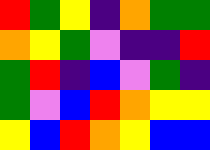[["red", "green", "yellow", "indigo", "orange", "green", "green"], ["orange", "yellow", "green", "violet", "indigo", "indigo", "red"], ["green", "red", "indigo", "blue", "violet", "green", "indigo"], ["green", "violet", "blue", "red", "orange", "yellow", "yellow"], ["yellow", "blue", "red", "orange", "yellow", "blue", "blue"]]